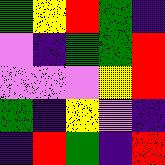[["green", "yellow", "red", "green", "indigo"], ["violet", "indigo", "green", "green", "red"], ["violet", "violet", "violet", "yellow", "red"], ["green", "indigo", "yellow", "violet", "indigo"], ["indigo", "red", "green", "indigo", "red"]]